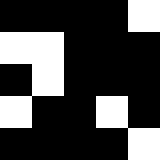[["black", "black", "black", "black", "white"], ["white", "white", "black", "black", "black"], ["black", "white", "black", "black", "black"], ["white", "black", "black", "white", "black"], ["black", "black", "black", "black", "white"]]